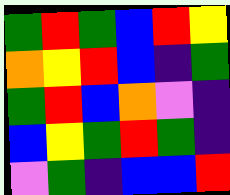[["green", "red", "green", "blue", "red", "yellow"], ["orange", "yellow", "red", "blue", "indigo", "green"], ["green", "red", "blue", "orange", "violet", "indigo"], ["blue", "yellow", "green", "red", "green", "indigo"], ["violet", "green", "indigo", "blue", "blue", "red"]]